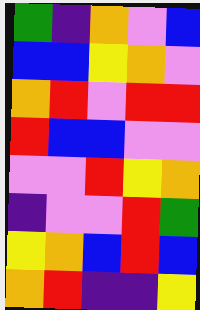[["green", "indigo", "orange", "violet", "blue"], ["blue", "blue", "yellow", "orange", "violet"], ["orange", "red", "violet", "red", "red"], ["red", "blue", "blue", "violet", "violet"], ["violet", "violet", "red", "yellow", "orange"], ["indigo", "violet", "violet", "red", "green"], ["yellow", "orange", "blue", "red", "blue"], ["orange", "red", "indigo", "indigo", "yellow"]]